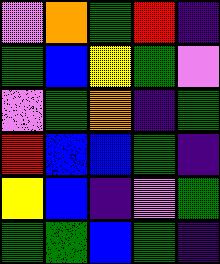[["violet", "orange", "green", "red", "indigo"], ["green", "blue", "yellow", "green", "violet"], ["violet", "green", "orange", "indigo", "green"], ["red", "blue", "blue", "green", "indigo"], ["yellow", "blue", "indigo", "violet", "green"], ["green", "green", "blue", "green", "indigo"]]